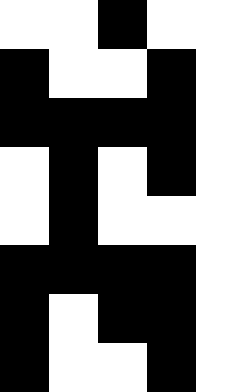[["white", "white", "black", "white", "white"], ["black", "white", "white", "black", "white"], ["black", "black", "black", "black", "white"], ["white", "black", "white", "black", "white"], ["white", "black", "white", "white", "white"], ["black", "black", "black", "black", "white"], ["black", "white", "black", "black", "white"], ["black", "white", "white", "black", "white"]]